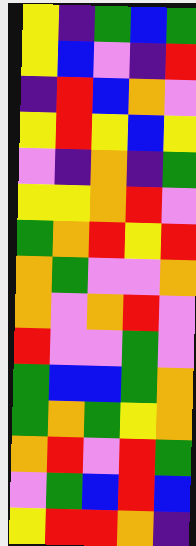[["yellow", "indigo", "green", "blue", "green"], ["yellow", "blue", "violet", "indigo", "red"], ["indigo", "red", "blue", "orange", "violet"], ["yellow", "red", "yellow", "blue", "yellow"], ["violet", "indigo", "orange", "indigo", "green"], ["yellow", "yellow", "orange", "red", "violet"], ["green", "orange", "red", "yellow", "red"], ["orange", "green", "violet", "violet", "orange"], ["orange", "violet", "orange", "red", "violet"], ["red", "violet", "violet", "green", "violet"], ["green", "blue", "blue", "green", "orange"], ["green", "orange", "green", "yellow", "orange"], ["orange", "red", "violet", "red", "green"], ["violet", "green", "blue", "red", "blue"], ["yellow", "red", "red", "orange", "indigo"]]